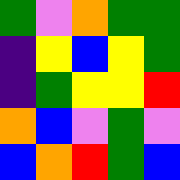[["green", "violet", "orange", "green", "green"], ["indigo", "yellow", "blue", "yellow", "green"], ["indigo", "green", "yellow", "yellow", "red"], ["orange", "blue", "violet", "green", "violet"], ["blue", "orange", "red", "green", "blue"]]